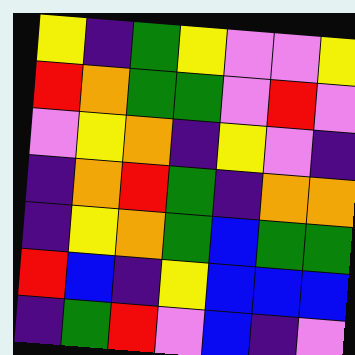[["yellow", "indigo", "green", "yellow", "violet", "violet", "yellow"], ["red", "orange", "green", "green", "violet", "red", "violet"], ["violet", "yellow", "orange", "indigo", "yellow", "violet", "indigo"], ["indigo", "orange", "red", "green", "indigo", "orange", "orange"], ["indigo", "yellow", "orange", "green", "blue", "green", "green"], ["red", "blue", "indigo", "yellow", "blue", "blue", "blue"], ["indigo", "green", "red", "violet", "blue", "indigo", "violet"]]